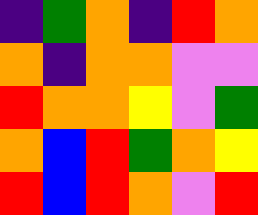[["indigo", "green", "orange", "indigo", "red", "orange"], ["orange", "indigo", "orange", "orange", "violet", "violet"], ["red", "orange", "orange", "yellow", "violet", "green"], ["orange", "blue", "red", "green", "orange", "yellow"], ["red", "blue", "red", "orange", "violet", "red"]]